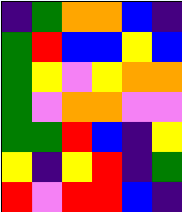[["indigo", "green", "orange", "orange", "blue", "indigo"], ["green", "red", "blue", "blue", "yellow", "blue"], ["green", "yellow", "violet", "yellow", "orange", "orange"], ["green", "violet", "orange", "orange", "violet", "violet"], ["green", "green", "red", "blue", "indigo", "yellow"], ["yellow", "indigo", "yellow", "red", "indigo", "green"], ["red", "violet", "red", "red", "blue", "indigo"]]